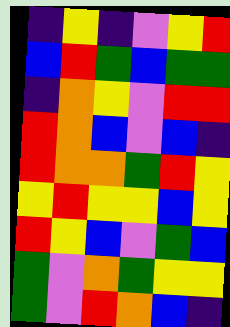[["indigo", "yellow", "indigo", "violet", "yellow", "red"], ["blue", "red", "green", "blue", "green", "green"], ["indigo", "orange", "yellow", "violet", "red", "red"], ["red", "orange", "blue", "violet", "blue", "indigo"], ["red", "orange", "orange", "green", "red", "yellow"], ["yellow", "red", "yellow", "yellow", "blue", "yellow"], ["red", "yellow", "blue", "violet", "green", "blue"], ["green", "violet", "orange", "green", "yellow", "yellow"], ["green", "violet", "red", "orange", "blue", "indigo"]]